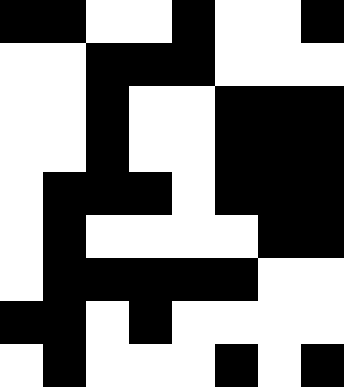[["black", "black", "white", "white", "black", "white", "white", "black"], ["white", "white", "black", "black", "black", "white", "white", "white"], ["white", "white", "black", "white", "white", "black", "black", "black"], ["white", "white", "black", "white", "white", "black", "black", "black"], ["white", "black", "black", "black", "white", "black", "black", "black"], ["white", "black", "white", "white", "white", "white", "black", "black"], ["white", "black", "black", "black", "black", "black", "white", "white"], ["black", "black", "white", "black", "white", "white", "white", "white"], ["white", "black", "white", "white", "white", "black", "white", "black"]]